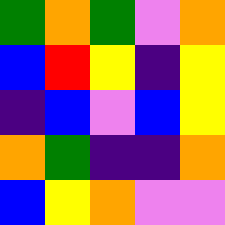[["green", "orange", "green", "violet", "orange"], ["blue", "red", "yellow", "indigo", "yellow"], ["indigo", "blue", "violet", "blue", "yellow"], ["orange", "green", "indigo", "indigo", "orange"], ["blue", "yellow", "orange", "violet", "violet"]]